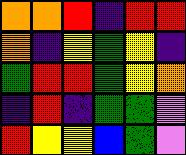[["orange", "orange", "red", "indigo", "red", "red"], ["orange", "indigo", "yellow", "green", "yellow", "indigo"], ["green", "red", "red", "green", "yellow", "orange"], ["indigo", "red", "indigo", "green", "green", "violet"], ["red", "yellow", "yellow", "blue", "green", "violet"]]